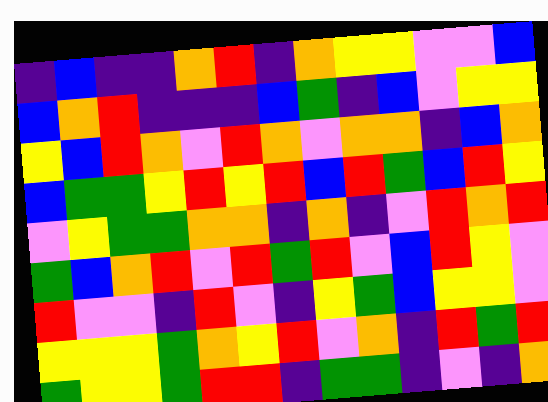[["indigo", "blue", "indigo", "indigo", "orange", "red", "indigo", "orange", "yellow", "yellow", "violet", "violet", "blue"], ["blue", "orange", "red", "indigo", "indigo", "indigo", "blue", "green", "indigo", "blue", "violet", "yellow", "yellow"], ["yellow", "blue", "red", "orange", "violet", "red", "orange", "violet", "orange", "orange", "indigo", "blue", "orange"], ["blue", "green", "green", "yellow", "red", "yellow", "red", "blue", "red", "green", "blue", "red", "yellow"], ["violet", "yellow", "green", "green", "orange", "orange", "indigo", "orange", "indigo", "violet", "red", "orange", "red"], ["green", "blue", "orange", "red", "violet", "red", "green", "red", "violet", "blue", "red", "yellow", "violet"], ["red", "violet", "violet", "indigo", "red", "violet", "indigo", "yellow", "green", "blue", "yellow", "yellow", "violet"], ["yellow", "yellow", "yellow", "green", "orange", "yellow", "red", "violet", "orange", "indigo", "red", "green", "red"], ["green", "yellow", "yellow", "green", "red", "red", "indigo", "green", "green", "indigo", "violet", "indigo", "orange"]]